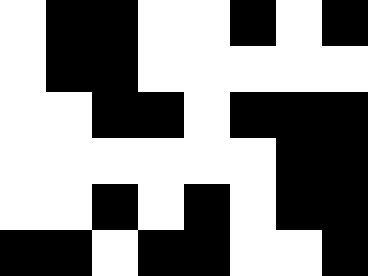[["white", "black", "black", "white", "white", "black", "white", "black"], ["white", "black", "black", "white", "white", "white", "white", "white"], ["white", "white", "black", "black", "white", "black", "black", "black"], ["white", "white", "white", "white", "white", "white", "black", "black"], ["white", "white", "black", "white", "black", "white", "black", "black"], ["black", "black", "white", "black", "black", "white", "white", "black"]]